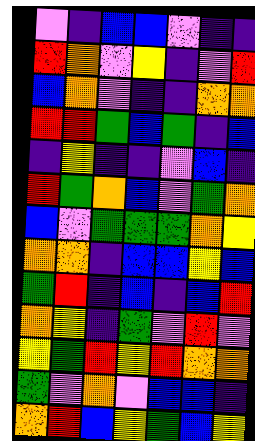[["violet", "indigo", "blue", "blue", "violet", "indigo", "indigo"], ["red", "orange", "violet", "yellow", "indigo", "violet", "red"], ["blue", "orange", "violet", "indigo", "indigo", "orange", "orange"], ["red", "red", "green", "blue", "green", "indigo", "blue"], ["indigo", "yellow", "indigo", "indigo", "violet", "blue", "indigo"], ["red", "green", "orange", "blue", "violet", "green", "orange"], ["blue", "violet", "green", "green", "green", "orange", "yellow"], ["orange", "orange", "indigo", "blue", "blue", "yellow", "blue"], ["green", "red", "indigo", "blue", "indigo", "blue", "red"], ["orange", "yellow", "indigo", "green", "violet", "red", "violet"], ["yellow", "green", "red", "yellow", "red", "orange", "orange"], ["green", "violet", "orange", "violet", "blue", "blue", "indigo"], ["orange", "red", "blue", "yellow", "green", "blue", "yellow"]]